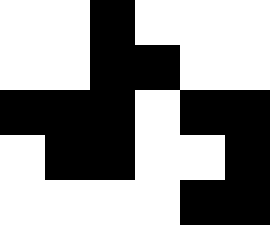[["white", "white", "black", "white", "white", "white"], ["white", "white", "black", "black", "white", "white"], ["black", "black", "black", "white", "black", "black"], ["white", "black", "black", "white", "white", "black"], ["white", "white", "white", "white", "black", "black"]]